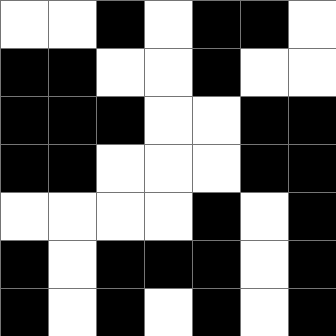[["white", "white", "black", "white", "black", "black", "white"], ["black", "black", "white", "white", "black", "white", "white"], ["black", "black", "black", "white", "white", "black", "black"], ["black", "black", "white", "white", "white", "black", "black"], ["white", "white", "white", "white", "black", "white", "black"], ["black", "white", "black", "black", "black", "white", "black"], ["black", "white", "black", "white", "black", "white", "black"]]